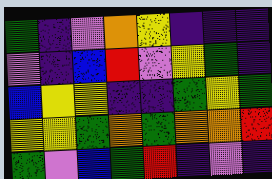[["green", "indigo", "violet", "orange", "yellow", "indigo", "indigo", "indigo"], ["violet", "indigo", "blue", "red", "violet", "yellow", "green", "indigo"], ["blue", "yellow", "yellow", "indigo", "indigo", "green", "yellow", "green"], ["yellow", "yellow", "green", "orange", "green", "orange", "orange", "red"], ["green", "violet", "blue", "green", "red", "indigo", "violet", "indigo"]]